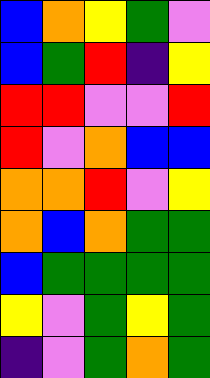[["blue", "orange", "yellow", "green", "violet"], ["blue", "green", "red", "indigo", "yellow"], ["red", "red", "violet", "violet", "red"], ["red", "violet", "orange", "blue", "blue"], ["orange", "orange", "red", "violet", "yellow"], ["orange", "blue", "orange", "green", "green"], ["blue", "green", "green", "green", "green"], ["yellow", "violet", "green", "yellow", "green"], ["indigo", "violet", "green", "orange", "green"]]